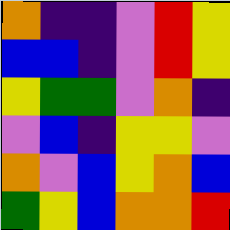[["orange", "indigo", "indigo", "violet", "red", "yellow"], ["blue", "blue", "indigo", "violet", "red", "yellow"], ["yellow", "green", "green", "violet", "orange", "indigo"], ["violet", "blue", "indigo", "yellow", "yellow", "violet"], ["orange", "violet", "blue", "yellow", "orange", "blue"], ["green", "yellow", "blue", "orange", "orange", "red"]]